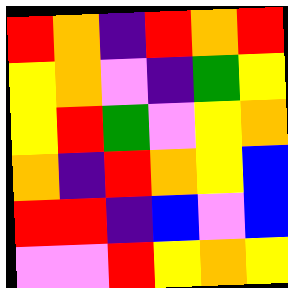[["red", "orange", "indigo", "red", "orange", "red"], ["yellow", "orange", "violet", "indigo", "green", "yellow"], ["yellow", "red", "green", "violet", "yellow", "orange"], ["orange", "indigo", "red", "orange", "yellow", "blue"], ["red", "red", "indigo", "blue", "violet", "blue"], ["violet", "violet", "red", "yellow", "orange", "yellow"]]